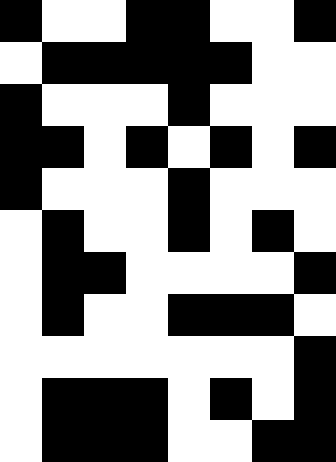[["black", "white", "white", "black", "black", "white", "white", "black"], ["white", "black", "black", "black", "black", "black", "white", "white"], ["black", "white", "white", "white", "black", "white", "white", "white"], ["black", "black", "white", "black", "white", "black", "white", "black"], ["black", "white", "white", "white", "black", "white", "white", "white"], ["white", "black", "white", "white", "black", "white", "black", "white"], ["white", "black", "black", "white", "white", "white", "white", "black"], ["white", "black", "white", "white", "black", "black", "black", "white"], ["white", "white", "white", "white", "white", "white", "white", "black"], ["white", "black", "black", "black", "white", "black", "white", "black"], ["white", "black", "black", "black", "white", "white", "black", "black"]]